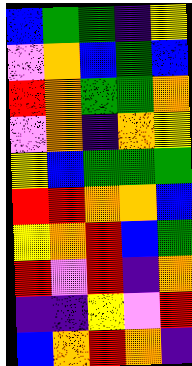[["blue", "green", "green", "indigo", "yellow"], ["violet", "orange", "blue", "green", "blue"], ["red", "orange", "green", "green", "orange"], ["violet", "orange", "indigo", "orange", "yellow"], ["yellow", "blue", "green", "green", "green"], ["red", "red", "orange", "orange", "blue"], ["yellow", "orange", "red", "blue", "green"], ["red", "violet", "red", "indigo", "orange"], ["indigo", "indigo", "yellow", "violet", "red"], ["blue", "orange", "red", "orange", "indigo"]]